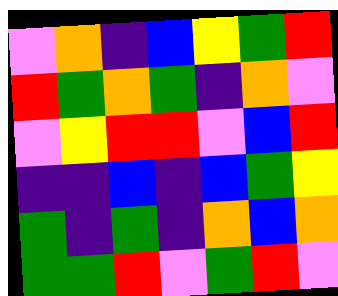[["violet", "orange", "indigo", "blue", "yellow", "green", "red"], ["red", "green", "orange", "green", "indigo", "orange", "violet"], ["violet", "yellow", "red", "red", "violet", "blue", "red"], ["indigo", "indigo", "blue", "indigo", "blue", "green", "yellow"], ["green", "indigo", "green", "indigo", "orange", "blue", "orange"], ["green", "green", "red", "violet", "green", "red", "violet"]]